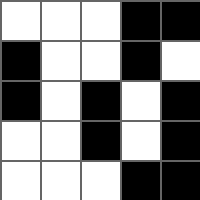[["white", "white", "white", "black", "black"], ["black", "white", "white", "black", "white"], ["black", "white", "black", "white", "black"], ["white", "white", "black", "white", "black"], ["white", "white", "white", "black", "black"]]